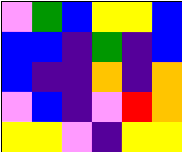[["violet", "green", "blue", "yellow", "yellow", "blue"], ["blue", "blue", "indigo", "green", "indigo", "blue"], ["blue", "indigo", "indigo", "orange", "indigo", "orange"], ["violet", "blue", "indigo", "violet", "red", "orange"], ["yellow", "yellow", "violet", "indigo", "yellow", "yellow"]]